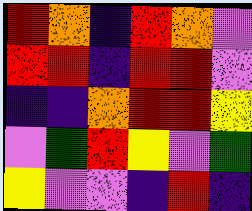[["red", "orange", "indigo", "red", "orange", "violet"], ["red", "red", "indigo", "red", "red", "violet"], ["indigo", "indigo", "orange", "red", "red", "yellow"], ["violet", "green", "red", "yellow", "violet", "green"], ["yellow", "violet", "violet", "indigo", "red", "indigo"]]